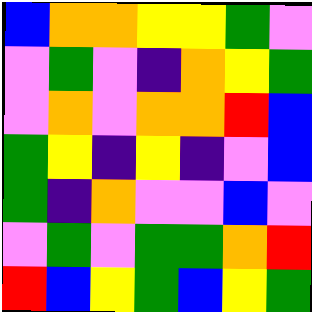[["blue", "orange", "orange", "yellow", "yellow", "green", "violet"], ["violet", "green", "violet", "indigo", "orange", "yellow", "green"], ["violet", "orange", "violet", "orange", "orange", "red", "blue"], ["green", "yellow", "indigo", "yellow", "indigo", "violet", "blue"], ["green", "indigo", "orange", "violet", "violet", "blue", "violet"], ["violet", "green", "violet", "green", "green", "orange", "red"], ["red", "blue", "yellow", "green", "blue", "yellow", "green"]]